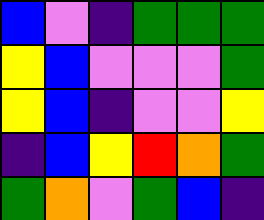[["blue", "violet", "indigo", "green", "green", "green"], ["yellow", "blue", "violet", "violet", "violet", "green"], ["yellow", "blue", "indigo", "violet", "violet", "yellow"], ["indigo", "blue", "yellow", "red", "orange", "green"], ["green", "orange", "violet", "green", "blue", "indigo"]]